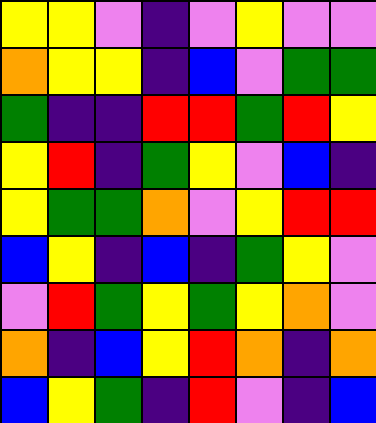[["yellow", "yellow", "violet", "indigo", "violet", "yellow", "violet", "violet"], ["orange", "yellow", "yellow", "indigo", "blue", "violet", "green", "green"], ["green", "indigo", "indigo", "red", "red", "green", "red", "yellow"], ["yellow", "red", "indigo", "green", "yellow", "violet", "blue", "indigo"], ["yellow", "green", "green", "orange", "violet", "yellow", "red", "red"], ["blue", "yellow", "indigo", "blue", "indigo", "green", "yellow", "violet"], ["violet", "red", "green", "yellow", "green", "yellow", "orange", "violet"], ["orange", "indigo", "blue", "yellow", "red", "orange", "indigo", "orange"], ["blue", "yellow", "green", "indigo", "red", "violet", "indigo", "blue"]]